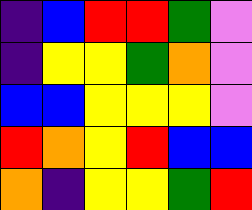[["indigo", "blue", "red", "red", "green", "violet"], ["indigo", "yellow", "yellow", "green", "orange", "violet"], ["blue", "blue", "yellow", "yellow", "yellow", "violet"], ["red", "orange", "yellow", "red", "blue", "blue"], ["orange", "indigo", "yellow", "yellow", "green", "red"]]